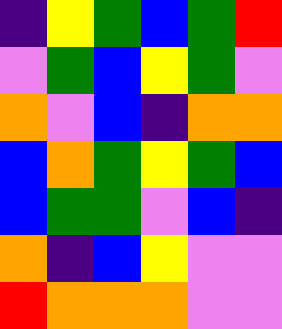[["indigo", "yellow", "green", "blue", "green", "red"], ["violet", "green", "blue", "yellow", "green", "violet"], ["orange", "violet", "blue", "indigo", "orange", "orange"], ["blue", "orange", "green", "yellow", "green", "blue"], ["blue", "green", "green", "violet", "blue", "indigo"], ["orange", "indigo", "blue", "yellow", "violet", "violet"], ["red", "orange", "orange", "orange", "violet", "violet"]]